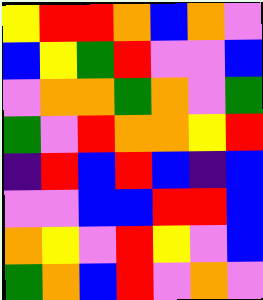[["yellow", "red", "red", "orange", "blue", "orange", "violet"], ["blue", "yellow", "green", "red", "violet", "violet", "blue"], ["violet", "orange", "orange", "green", "orange", "violet", "green"], ["green", "violet", "red", "orange", "orange", "yellow", "red"], ["indigo", "red", "blue", "red", "blue", "indigo", "blue"], ["violet", "violet", "blue", "blue", "red", "red", "blue"], ["orange", "yellow", "violet", "red", "yellow", "violet", "blue"], ["green", "orange", "blue", "red", "violet", "orange", "violet"]]